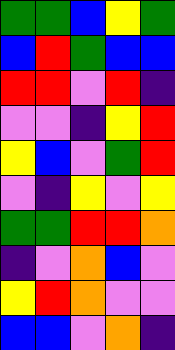[["green", "green", "blue", "yellow", "green"], ["blue", "red", "green", "blue", "blue"], ["red", "red", "violet", "red", "indigo"], ["violet", "violet", "indigo", "yellow", "red"], ["yellow", "blue", "violet", "green", "red"], ["violet", "indigo", "yellow", "violet", "yellow"], ["green", "green", "red", "red", "orange"], ["indigo", "violet", "orange", "blue", "violet"], ["yellow", "red", "orange", "violet", "violet"], ["blue", "blue", "violet", "orange", "indigo"]]